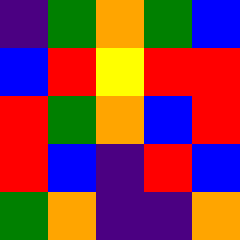[["indigo", "green", "orange", "green", "blue"], ["blue", "red", "yellow", "red", "red"], ["red", "green", "orange", "blue", "red"], ["red", "blue", "indigo", "red", "blue"], ["green", "orange", "indigo", "indigo", "orange"]]